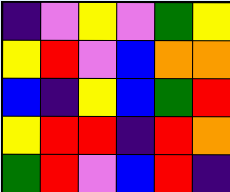[["indigo", "violet", "yellow", "violet", "green", "yellow"], ["yellow", "red", "violet", "blue", "orange", "orange"], ["blue", "indigo", "yellow", "blue", "green", "red"], ["yellow", "red", "red", "indigo", "red", "orange"], ["green", "red", "violet", "blue", "red", "indigo"]]